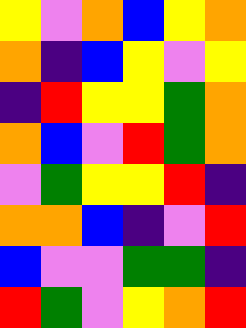[["yellow", "violet", "orange", "blue", "yellow", "orange"], ["orange", "indigo", "blue", "yellow", "violet", "yellow"], ["indigo", "red", "yellow", "yellow", "green", "orange"], ["orange", "blue", "violet", "red", "green", "orange"], ["violet", "green", "yellow", "yellow", "red", "indigo"], ["orange", "orange", "blue", "indigo", "violet", "red"], ["blue", "violet", "violet", "green", "green", "indigo"], ["red", "green", "violet", "yellow", "orange", "red"]]